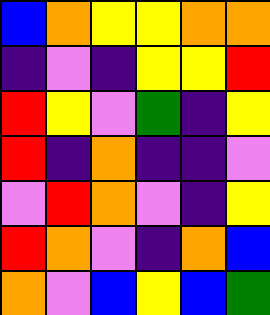[["blue", "orange", "yellow", "yellow", "orange", "orange"], ["indigo", "violet", "indigo", "yellow", "yellow", "red"], ["red", "yellow", "violet", "green", "indigo", "yellow"], ["red", "indigo", "orange", "indigo", "indigo", "violet"], ["violet", "red", "orange", "violet", "indigo", "yellow"], ["red", "orange", "violet", "indigo", "orange", "blue"], ["orange", "violet", "blue", "yellow", "blue", "green"]]